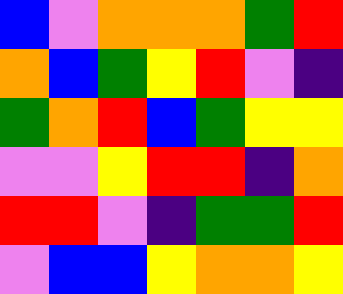[["blue", "violet", "orange", "orange", "orange", "green", "red"], ["orange", "blue", "green", "yellow", "red", "violet", "indigo"], ["green", "orange", "red", "blue", "green", "yellow", "yellow"], ["violet", "violet", "yellow", "red", "red", "indigo", "orange"], ["red", "red", "violet", "indigo", "green", "green", "red"], ["violet", "blue", "blue", "yellow", "orange", "orange", "yellow"]]